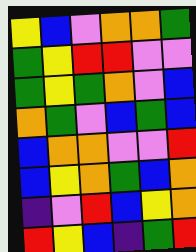[["yellow", "blue", "violet", "orange", "orange", "green"], ["green", "yellow", "red", "red", "violet", "violet"], ["green", "yellow", "green", "orange", "violet", "blue"], ["orange", "green", "violet", "blue", "green", "blue"], ["blue", "orange", "orange", "violet", "violet", "red"], ["blue", "yellow", "orange", "green", "blue", "orange"], ["indigo", "violet", "red", "blue", "yellow", "orange"], ["red", "yellow", "blue", "indigo", "green", "red"]]